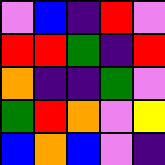[["violet", "blue", "indigo", "red", "violet"], ["red", "red", "green", "indigo", "red"], ["orange", "indigo", "indigo", "green", "violet"], ["green", "red", "orange", "violet", "yellow"], ["blue", "orange", "blue", "violet", "indigo"]]